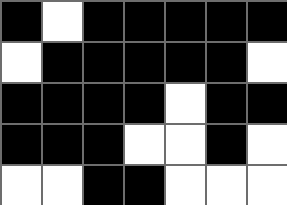[["black", "white", "black", "black", "black", "black", "black"], ["white", "black", "black", "black", "black", "black", "white"], ["black", "black", "black", "black", "white", "black", "black"], ["black", "black", "black", "white", "white", "black", "white"], ["white", "white", "black", "black", "white", "white", "white"]]